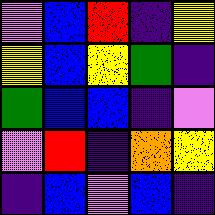[["violet", "blue", "red", "indigo", "yellow"], ["yellow", "blue", "yellow", "green", "indigo"], ["green", "blue", "blue", "indigo", "violet"], ["violet", "red", "indigo", "orange", "yellow"], ["indigo", "blue", "violet", "blue", "indigo"]]